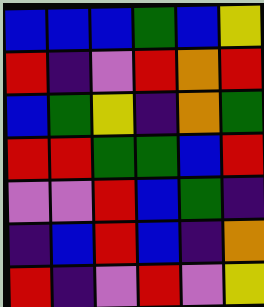[["blue", "blue", "blue", "green", "blue", "yellow"], ["red", "indigo", "violet", "red", "orange", "red"], ["blue", "green", "yellow", "indigo", "orange", "green"], ["red", "red", "green", "green", "blue", "red"], ["violet", "violet", "red", "blue", "green", "indigo"], ["indigo", "blue", "red", "blue", "indigo", "orange"], ["red", "indigo", "violet", "red", "violet", "yellow"]]